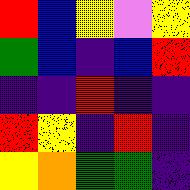[["red", "blue", "yellow", "violet", "yellow"], ["green", "blue", "indigo", "blue", "red"], ["indigo", "indigo", "red", "indigo", "indigo"], ["red", "yellow", "indigo", "red", "indigo"], ["yellow", "orange", "green", "green", "indigo"]]